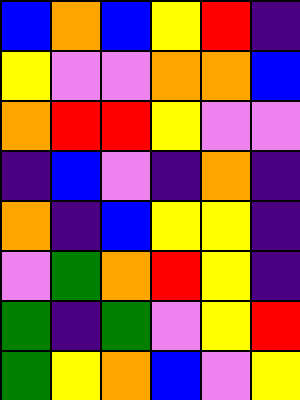[["blue", "orange", "blue", "yellow", "red", "indigo"], ["yellow", "violet", "violet", "orange", "orange", "blue"], ["orange", "red", "red", "yellow", "violet", "violet"], ["indigo", "blue", "violet", "indigo", "orange", "indigo"], ["orange", "indigo", "blue", "yellow", "yellow", "indigo"], ["violet", "green", "orange", "red", "yellow", "indigo"], ["green", "indigo", "green", "violet", "yellow", "red"], ["green", "yellow", "orange", "blue", "violet", "yellow"]]